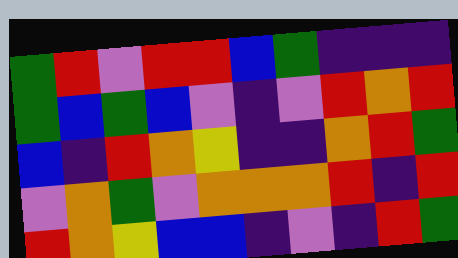[["green", "red", "violet", "red", "red", "blue", "green", "indigo", "indigo", "indigo"], ["green", "blue", "green", "blue", "violet", "indigo", "violet", "red", "orange", "red"], ["blue", "indigo", "red", "orange", "yellow", "indigo", "indigo", "orange", "red", "green"], ["violet", "orange", "green", "violet", "orange", "orange", "orange", "red", "indigo", "red"], ["red", "orange", "yellow", "blue", "blue", "indigo", "violet", "indigo", "red", "green"]]